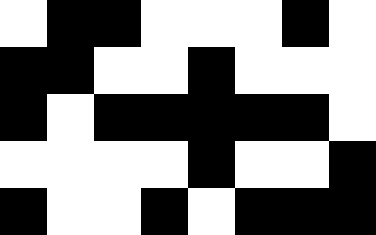[["white", "black", "black", "white", "white", "white", "black", "white"], ["black", "black", "white", "white", "black", "white", "white", "white"], ["black", "white", "black", "black", "black", "black", "black", "white"], ["white", "white", "white", "white", "black", "white", "white", "black"], ["black", "white", "white", "black", "white", "black", "black", "black"]]